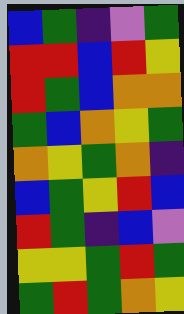[["blue", "green", "indigo", "violet", "green"], ["red", "red", "blue", "red", "yellow"], ["red", "green", "blue", "orange", "orange"], ["green", "blue", "orange", "yellow", "green"], ["orange", "yellow", "green", "orange", "indigo"], ["blue", "green", "yellow", "red", "blue"], ["red", "green", "indigo", "blue", "violet"], ["yellow", "yellow", "green", "red", "green"], ["green", "red", "green", "orange", "yellow"]]